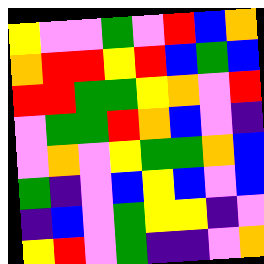[["yellow", "violet", "violet", "green", "violet", "red", "blue", "orange"], ["orange", "red", "red", "yellow", "red", "blue", "green", "blue"], ["red", "red", "green", "green", "yellow", "orange", "violet", "red"], ["violet", "green", "green", "red", "orange", "blue", "violet", "indigo"], ["violet", "orange", "violet", "yellow", "green", "green", "orange", "blue"], ["green", "indigo", "violet", "blue", "yellow", "blue", "violet", "blue"], ["indigo", "blue", "violet", "green", "yellow", "yellow", "indigo", "violet"], ["yellow", "red", "violet", "green", "indigo", "indigo", "violet", "orange"]]